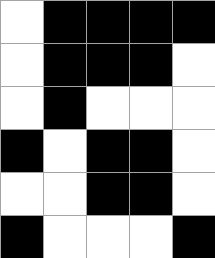[["white", "black", "black", "black", "black"], ["white", "black", "black", "black", "white"], ["white", "black", "white", "white", "white"], ["black", "white", "black", "black", "white"], ["white", "white", "black", "black", "white"], ["black", "white", "white", "white", "black"]]